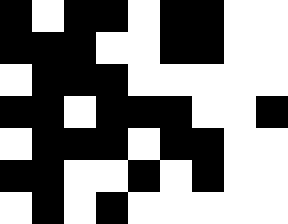[["black", "white", "black", "black", "white", "black", "black", "white", "white"], ["black", "black", "black", "white", "white", "black", "black", "white", "white"], ["white", "black", "black", "black", "white", "white", "white", "white", "white"], ["black", "black", "white", "black", "black", "black", "white", "white", "black"], ["white", "black", "black", "black", "white", "black", "black", "white", "white"], ["black", "black", "white", "white", "black", "white", "black", "white", "white"], ["white", "black", "white", "black", "white", "white", "white", "white", "white"]]